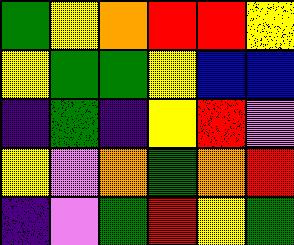[["green", "yellow", "orange", "red", "red", "yellow"], ["yellow", "green", "green", "yellow", "blue", "blue"], ["indigo", "green", "indigo", "yellow", "red", "violet"], ["yellow", "violet", "orange", "green", "orange", "red"], ["indigo", "violet", "green", "red", "yellow", "green"]]